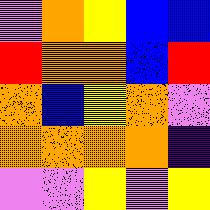[["violet", "orange", "yellow", "blue", "blue"], ["red", "orange", "orange", "blue", "red"], ["orange", "blue", "yellow", "orange", "violet"], ["orange", "orange", "orange", "orange", "indigo"], ["violet", "violet", "yellow", "violet", "yellow"]]